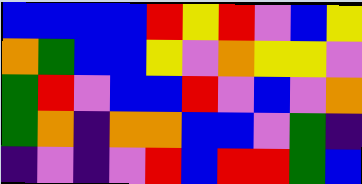[["blue", "blue", "blue", "blue", "red", "yellow", "red", "violet", "blue", "yellow"], ["orange", "green", "blue", "blue", "yellow", "violet", "orange", "yellow", "yellow", "violet"], ["green", "red", "violet", "blue", "blue", "red", "violet", "blue", "violet", "orange"], ["green", "orange", "indigo", "orange", "orange", "blue", "blue", "violet", "green", "indigo"], ["indigo", "violet", "indigo", "violet", "red", "blue", "red", "red", "green", "blue"]]